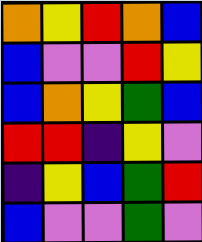[["orange", "yellow", "red", "orange", "blue"], ["blue", "violet", "violet", "red", "yellow"], ["blue", "orange", "yellow", "green", "blue"], ["red", "red", "indigo", "yellow", "violet"], ["indigo", "yellow", "blue", "green", "red"], ["blue", "violet", "violet", "green", "violet"]]